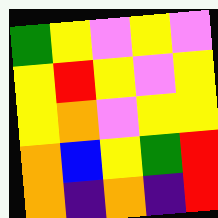[["green", "yellow", "violet", "yellow", "violet"], ["yellow", "red", "yellow", "violet", "yellow"], ["yellow", "orange", "violet", "yellow", "yellow"], ["orange", "blue", "yellow", "green", "red"], ["orange", "indigo", "orange", "indigo", "red"]]